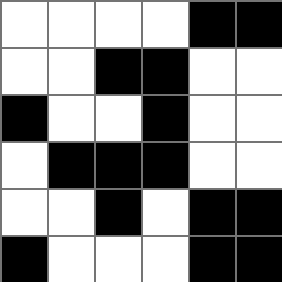[["white", "white", "white", "white", "black", "black"], ["white", "white", "black", "black", "white", "white"], ["black", "white", "white", "black", "white", "white"], ["white", "black", "black", "black", "white", "white"], ["white", "white", "black", "white", "black", "black"], ["black", "white", "white", "white", "black", "black"]]